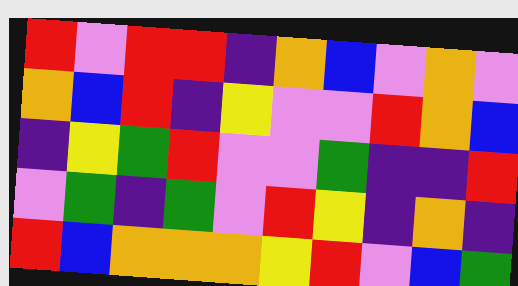[["red", "violet", "red", "red", "indigo", "orange", "blue", "violet", "orange", "violet"], ["orange", "blue", "red", "indigo", "yellow", "violet", "violet", "red", "orange", "blue"], ["indigo", "yellow", "green", "red", "violet", "violet", "green", "indigo", "indigo", "red"], ["violet", "green", "indigo", "green", "violet", "red", "yellow", "indigo", "orange", "indigo"], ["red", "blue", "orange", "orange", "orange", "yellow", "red", "violet", "blue", "green"]]